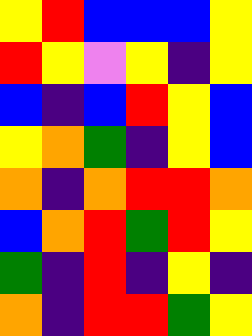[["yellow", "red", "blue", "blue", "blue", "yellow"], ["red", "yellow", "violet", "yellow", "indigo", "yellow"], ["blue", "indigo", "blue", "red", "yellow", "blue"], ["yellow", "orange", "green", "indigo", "yellow", "blue"], ["orange", "indigo", "orange", "red", "red", "orange"], ["blue", "orange", "red", "green", "red", "yellow"], ["green", "indigo", "red", "indigo", "yellow", "indigo"], ["orange", "indigo", "red", "red", "green", "yellow"]]